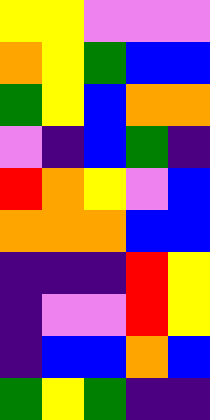[["yellow", "yellow", "violet", "violet", "violet"], ["orange", "yellow", "green", "blue", "blue"], ["green", "yellow", "blue", "orange", "orange"], ["violet", "indigo", "blue", "green", "indigo"], ["red", "orange", "yellow", "violet", "blue"], ["orange", "orange", "orange", "blue", "blue"], ["indigo", "indigo", "indigo", "red", "yellow"], ["indigo", "violet", "violet", "red", "yellow"], ["indigo", "blue", "blue", "orange", "blue"], ["green", "yellow", "green", "indigo", "indigo"]]